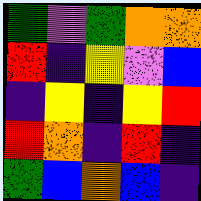[["green", "violet", "green", "orange", "orange"], ["red", "indigo", "yellow", "violet", "blue"], ["indigo", "yellow", "indigo", "yellow", "red"], ["red", "orange", "indigo", "red", "indigo"], ["green", "blue", "orange", "blue", "indigo"]]